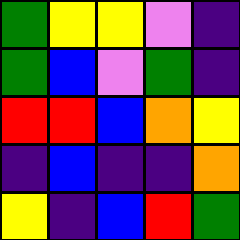[["green", "yellow", "yellow", "violet", "indigo"], ["green", "blue", "violet", "green", "indigo"], ["red", "red", "blue", "orange", "yellow"], ["indigo", "blue", "indigo", "indigo", "orange"], ["yellow", "indigo", "blue", "red", "green"]]